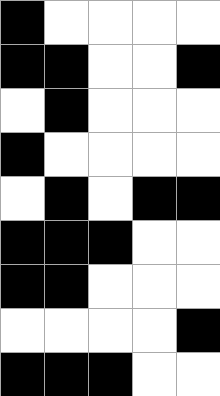[["black", "white", "white", "white", "white"], ["black", "black", "white", "white", "black"], ["white", "black", "white", "white", "white"], ["black", "white", "white", "white", "white"], ["white", "black", "white", "black", "black"], ["black", "black", "black", "white", "white"], ["black", "black", "white", "white", "white"], ["white", "white", "white", "white", "black"], ["black", "black", "black", "white", "white"]]